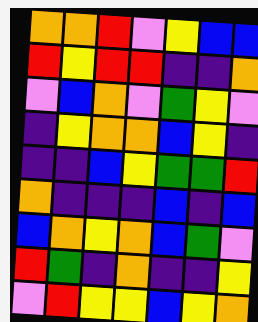[["orange", "orange", "red", "violet", "yellow", "blue", "blue"], ["red", "yellow", "red", "red", "indigo", "indigo", "orange"], ["violet", "blue", "orange", "violet", "green", "yellow", "violet"], ["indigo", "yellow", "orange", "orange", "blue", "yellow", "indigo"], ["indigo", "indigo", "blue", "yellow", "green", "green", "red"], ["orange", "indigo", "indigo", "indigo", "blue", "indigo", "blue"], ["blue", "orange", "yellow", "orange", "blue", "green", "violet"], ["red", "green", "indigo", "orange", "indigo", "indigo", "yellow"], ["violet", "red", "yellow", "yellow", "blue", "yellow", "orange"]]